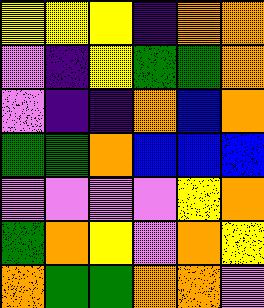[["yellow", "yellow", "yellow", "indigo", "orange", "orange"], ["violet", "indigo", "yellow", "green", "green", "orange"], ["violet", "indigo", "indigo", "orange", "blue", "orange"], ["green", "green", "orange", "blue", "blue", "blue"], ["violet", "violet", "violet", "violet", "yellow", "orange"], ["green", "orange", "yellow", "violet", "orange", "yellow"], ["orange", "green", "green", "orange", "orange", "violet"]]